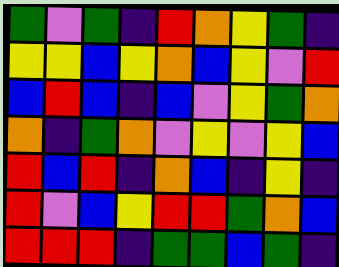[["green", "violet", "green", "indigo", "red", "orange", "yellow", "green", "indigo"], ["yellow", "yellow", "blue", "yellow", "orange", "blue", "yellow", "violet", "red"], ["blue", "red", "blue", "indigo", "blue", "violet", "yellow", "green", "orange"], ["orange", "indigo", "green", "orange", "violet", "yellow", "violet", "yellow", "blue"], ["red", "blue", "red", "indigo", "orange", "blue", "indigo", "yellow", "indigo"], ["red", "violet", "blue", "yellow", "red", "red", "green", "orange", "blue"], ["red", "red", "red", "indigo", "green", "green", "blue", "green", "indigo"]]